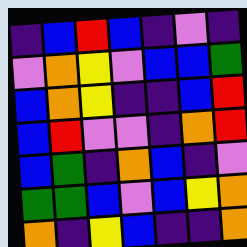[["indigo", "blue", "red", "blue", "indigo", "violet", "indigo"], ["violet", "orange", "yellow", "violet", "blue", "blue", "green"], ["blue", "orange", "yellow", "indigo", "indigo", "blue", "red"], ["blue", "red", "violet", "violet", "indigo", "orange", "red"], ["blue", "green", "indigo", "orange", "blue", "indigo", "violet"], ["green", "green", "blue", "violet", "blue", "yellow", "orange"], ["orange", "indigo", "yellow", "blue", "indigo", "indigo", "orange"]]